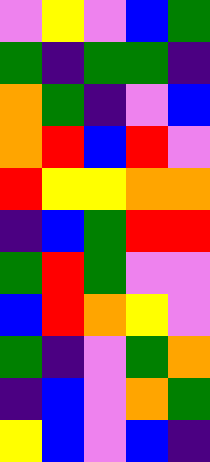[["violet", "yellow", "violet", "blue", "green"], ["green", "indigo", "green", "green", "indigo"], ["orange", "green", "indigo", "violet", "blue"], ["orange", "red", "blue", "red", "violet"], ["red", "yellow", "yellow", "orange", "orange"], ["indigo", "blue", "green", "red", "red"], ["green", "red", "green", "violet", "violet"], ["blue", "red", "orange", "yellow", "violet"], ["green", "indigo", "violet", "green", "orange"], ["indigo", "blue", "violet", "orange", "green"], ["yellow", "blue", "violet", "blue", "indigo"]]